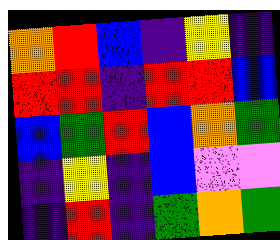[["orange", "red", "blue", "indigo", "yellow", "indigo"], ["red", "red", "indigo", "red", "red", "blue"], ["blue", "green", "red", "blue", "orange", "green"], ["indigo", "yellow", "indigo", "blue", "violet", "violet"], ["indigo", "red", "indigo", "green", "orange", "green"]]